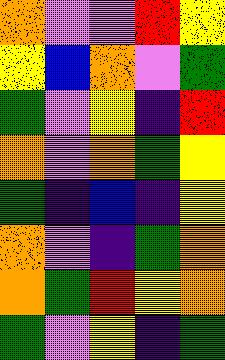[["orange", "violet", "violet", "red", "yellow"], ["yellow", "blue", "orange", "violet", "green"], ["green", "violet", "yellow", "indigo", "red"], ["orange", "violet", "orange", "green", "yellow"], ["green", "indigo", "blue", "indigo", "yellow"], ["orange", "violet", "indigo", "green", "orange"], ["orange", "green", "red", "yellow", "orange"], ["green", "violet", "yellow", "indigo", "green"]]